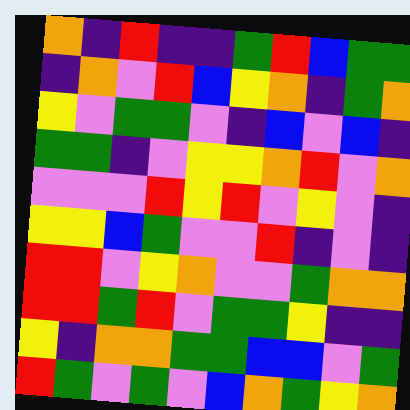[["orange", "indigo", "red", "indigo", "indigo", "green", "red", "blue", "green", "green"], ["indigo", "orange", "violet", "red", "blue", "yellow", "orange", "indigo", "green", "orange"], ["yellow", "violet", "green", "green", "violet", "indigo", "blue", "violet", "blue", "indigo"], ["green", "green", "indigo", "violet", "yellow", "yellow", "orange", "red", "violet", "orange"], ["violet", "violet", "violet", "red", "yellow", "red", "violet", "yellow", "violet", "indigo"], ["yellow", "yellow", "blue", "green", "violet", "violet", "red", "indigo", "violet", "indigo"], ["red", "red", "violet", "yellow", "orange", "violet", "violet", "green", "orange", "orange"], ["red", "red", "green", "red", "violet", "green", "green", "yellow", "indigo", "indigo"], ["yellow", "indigo", "orange", "orange", "green", "green", "blue", "blue", "violet", "green"], ["red", "green", "violet", "green", "violet", "blue", "orange", "green", "yellow", "orange"]]